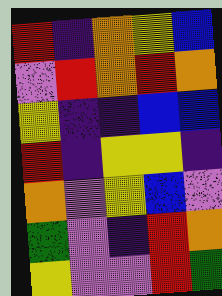[["red", "indigo", "orange", "yellow", "blue"], ["violet", "red", "orange", "red", "orange"], ["yellow", "indigo", "indigo", "blue", "blue"], ["red", "indigo", "yellow", "yellow", "indigo"], ["orange", "violet", "yellow", "blue", "violet"], ["green", "violet", "indigo", "red", "orange"], ["yellow", "violet", "violet", "red", "green"]]